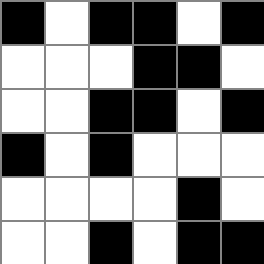[["black", "white", "black", "black", "white", "black"], ["white", "white", "white", "black", "black", "white"], ["white", "white", "black", "black", "white", "black"], ["black", "white", "black", "white", "white", "white"], ["white", "white", "white", "white", "black", "white"], ["white", "white", "black", "white", "black", "black"]]